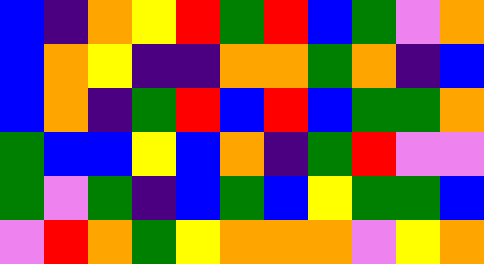[["blue", "indigo", "orange", "yellow", "red", "green", "red", "blue", "green", "violet", "orange"], ["blue", "orange", "yellow", "indigo", "indigo", "orange", "orange", "green", "orange", "indigo", "blue"], ["blue", "orange", "indigo", "green", "red", "blue", "red", "blue", "green", "green", "orange"], ["green", "blue", "blue", "yellow", "blue", "orange", "indigo", "green", "red", "violet", "violet"], ["green", "violet", "green", "indigo", "blue", "green", "blue", "yellow", "green", "green", "blue"], ["violet", "red", "orange", "green", "yellow", "orange", "orange", "orange", "violet", "yellow", "orange"]]